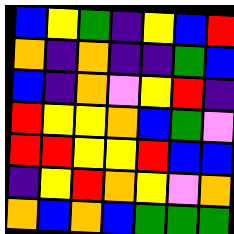[["blue", "yellow", "green", "indigo", "yellow", "blue", "red"], ["orange", "indigo", "orange", "indigo", "indigo", "green", "blue"], ["blue", "indigo", "orange", "violet", "yellow", "red", "indigo"], ["red", "yellow", "yellow", "orange", "blue", "green", "violet"], ["red", "red", "yellow", "yellow", "red", "blue", "blue"], ["indigo", "yellow", "red", "orange", "yellow", "violet", "orange"], ["orange", "blue", "orange", "blue", "green", "green", "green"]]